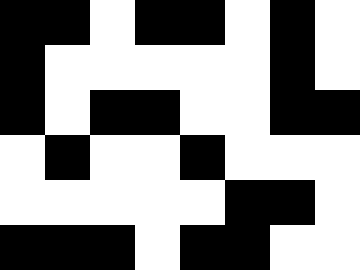[["black", "black", "white", "black", "black", "white", "black", "white"], ["black", "white", "white", "white", "white", "white", "black", "white"], ["black", "white", "black", "black", "white", "white", "black", "black"], ["white", "black", "white", "white", "black", "white", "white", "white"], ["white", "white", "white", "white", "white", "black", "black", "white"], ["black", "black", "black", "white", "black", "black", "white", "white"]]